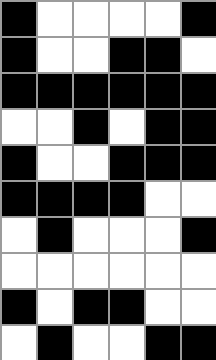[["black", "white", "white", "white", "white", "black"], ["black", "white", "white", "black", "black", "white"], ["black", "black", "black", "black", "black", "black"], ["white", "white", "black", "white", "black", "black"], ["black", "white", "white", "black", "black", "black"], ["black", "black", "black", "black", "white", "white"], ["white", "black", "white", "white", "white", "black"], ["white", "white", "white", "white", "white", "white"], ["black", "white", "black", "black", "white", "white"], ["white", "black", "white", "white", "black", "black"]]